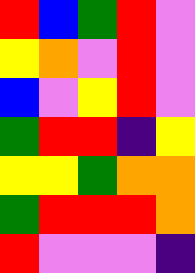[["red", "blue", "green", "red", "violet"], ["yellow", "orange", "violet", "red", "violet"], ["blue", "violet", "yellow", "red", "violet"], ["green", "red", "red", "indigo", "yellow"], ["yellow", "yellow", "green", "orange", "orange"], ["green", "red", "red", "red", "orange"], ["red", "violet", "violet", "violet", "indigo"]]